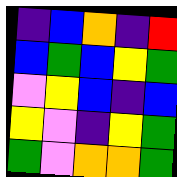[["indigo", "blue", "orange", "indigo", "red"], ["blue", "green", "blue", "yellow", "green"], ["violet", "yellow", "blue", "indigo", "blue"], ["yellow", "violet", "indigo", "yellow", "green"], ["green", "violet", "orange", "orange", "green"]]